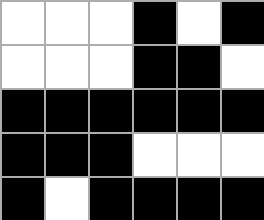[["white", "white", "white", "black", "white", "black"], ["white", "white", "white", "black", "black", "white"], ["black", "black", "black", "black", "black", "black"], ["black", "black", "black", "white", "white", "white"], ["black", "white", "black", "black", "black", "black"]]